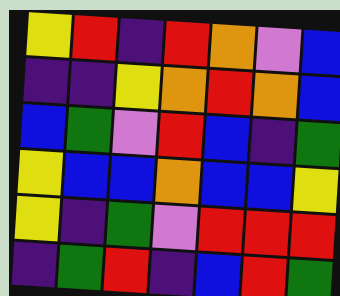[["yellow", "red", "indigo", "red", "orange", "violet", "blue"], ["indigo", "indigo", "yellow", "orange", "red", "orange", "blue"], ["blue", "green", "violet", "red", "blue", "indigo", "green"], ["yellow", "blue", "blue", "orange", "blue", "blue", "yellow"], ["yellow", "indigo", "green", "violet", "red", "red", "red"], ["indigo", "green", "red", "indigo", "blue", "red", "green"]]